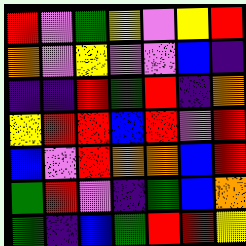[["red", "violet", "green", "yellow", "violet", "yellow", "red"], ["orange", "violet", "yellow", "violet", "violet", "blue", "indigo"], ["indigo", "indigo", "red", "green", "red", "indigo", "orange"], ["yellow", "red", "red", "blue", "red", "violet", "red"], ["blue", "violet", "red", "orange", "orange", "blue", "red"], ["green", "red", "violet", "indigo", "green", "blue", "orange"], ["green", "indigo", "blue", "green", "red", "red", "yellow"]]